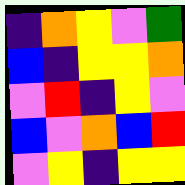[["indigo", "orange", "yellow", "violet", "green"], ["blue", "indigo", "yellow", "yellow", "orange"], ["violet", "red", "indigo", "yellow", "violet"], ["blue", "violet", "orange", "blue", "red"], ["violet", "yellow", "indigo", "yellow", "yellow"]]